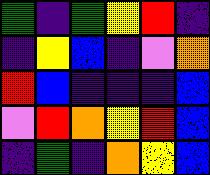[["green", "indigo", "green", "yellow", "red", "indigo"], ["indigo", "yellow", "blue", "indigo", "violet", "orange"], ["red", "blue", "indigo", "indigo", "indigo", "blue"], ["violet", "red", "orange", "yellow", "red", "blue"], ["indigo", "green", "indigo", "orange", "yellow", "blue"]]